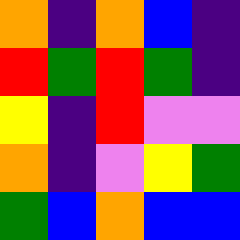[["orange", "indigo", "orange", "blue", "indigo"], ["red", "green", "red", "green", "indigo"], ["yellow", "indigo", "red", "violet", "violet"], ["orange", "indigo", "violet", "yellow", "green"], ["green", "blue", "orange", "blue", "blue"]]